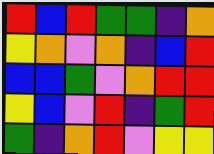[["red", "blue", "red", "green", "green", "indigo", "orange"], ["yellow", "orange", "violet", "orange", "indigo", "blue", "red"], ["blue", "blue", "green", "violet", "orange", "red", "red"], ["yellow", "blue", "violet", "red", "indigo", "green", "red"], ["green", "indigo", "orange", "red", "violet", "yellow", "yellow"]]